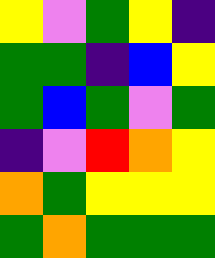[["yellow", "violet", "green", "yellow", "indigo"], ["green", "green", "indigo", "blue", "yellow"], ["green", "blue", "green", "violet", "green"], ["indigo", "violet", "red", "orange", "yellow"], ["orange", "green", "yellow", "yellow", "yellow"], ["green", "orange", "green", "green", "green"]]